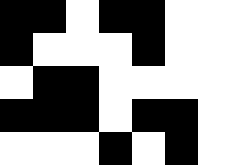[["black", "black", "white", "black", "black", "white", "white"], ["black", "white", "white", "white", "black", "white", "white"], ["white", "black", "black", "white", "white", "white", "white"], ["black", "black", "black", "white", "black", "black", "white"], ["white", "white", "white", "black", "white", "black", "white"]]